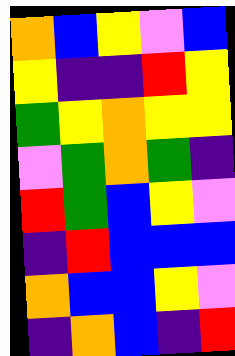[["orange", "blue", "yellow", "violet", "blue"], ["yellow", "indigo", "indigo", "red", "yellow"], ["green", "yellow", "orange", "yellow", "yellow"], ["violet", "green", "orange", "green", "indigo"], ["red", "green", "blue", "yellow", "violet"], ["indigo", "red", "blue", "blue", "blue"], ["orange", "blue", "blue", "yellow", "violet"], ["indigo", "orange", "blue", "indigo", "red"]]